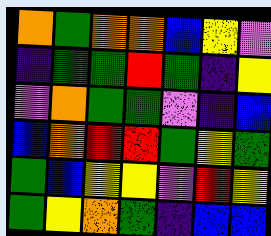[["orange", "green", "orange", "orange", "blue", "yellow", "violet"], ["indigo", "green", "green", "red", "green", "indigo", "yellow"], ["violet", "orange", "green", "green", "violet", "indigo", "blue"], ["blue", "orange", "red", "red", "green", "yellow", "green"], ["green", "blue", "yellow", "yellow", "violet", "red", "yellow"], ["green", "yellow", "orange", "green", "indigo", "blue", "blue"]]